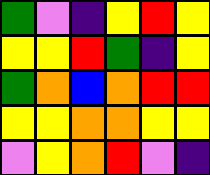[["green", "violet", "indigo", "yellow", "red", "yellow"], ["yellow", "yellow", "red", "green", "indigo", "yellow"], ["green", "orange", "blue", "orange", "red", "red"], ["yellow", "yellow", "orange", "orange", "yellow", "yellow"], ["violet", "yellow", "orange", "red", "violet", "indigo"]]